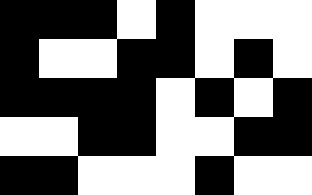[["black", "black", "black", "white", "black", "white", "white", "white"], ["black", "white", "white", "black", "black", "white", "black", "white"], ["black", "black", "black", "black", "white", "black", "white", "black"], ["white", "white", "black", "black", "white", "white", "black", "black"], ["black", "black", "white", "white", "white", "black", "white", "white"]]